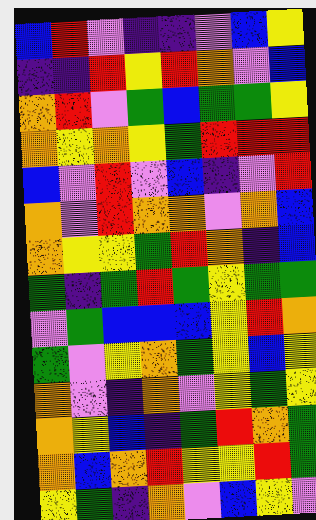[["blue", "red", "violet", "indigo", "indigo", "violet", "blue", "yellow"], ["indigo", "indigo", "red", "yellow", "red", "orange", "violet", "blue"], ["orange", "red", "violet", "green", "blue", "green", "green", "yellow"], ["orange", "yellow", "orange", "yellow", "green", "red", "red", "red"], ["blue", "violet", "red", "violet", "blue", "indigo", "violet", "red"], ["orange", "violet", "red", "orange", "orange", "violet", "orange", "blue"], ["orange", "yellow", "yellow", "green", "red", "orange", "indigo", "blue"], ["green", "indigo", "green", "red", "green", "yellow", "green", "green"], ["violet", "green", "blue", "blue", "blue", "yellow", "red", "orange"], ["green", "violet", "yellow", "orange", "green", "yellow", "blue", "yellow"], ["orange", "violet", "indigo", "orange", "violet", "yellow", "green", "yellow"], ["orange", "yellow", "blue", "indigo", "green", "red", "orange", "green"], ["orange", "blue", "orange", "red", "yellow", "yellow", "red", "green"], ["yellow", "green", "indigo", "orange", "violet", "blue", "yellow", "violet"]]